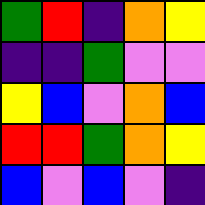[["green", "red", "indigo", "orange", "yellow"], ["indigo", "indigo", "green", "violet", "violet"], ["yellow", "blue", "violet", "orange", "blue"], ["red", "red", "green", "orange", "yellow"], ["blue", "violet", "blue", "violet", "indigo"]]